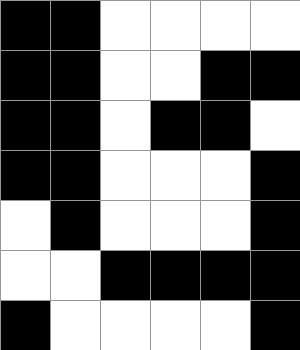[["black", "black", "white", "white", "white", "white"], ["black", "black", "white", "white", "black", "black"], ["black", "black", "white", "black", "black", "white"], ["black", "black", "white", "white", "white", "black"], ["white", "black", "white", "white", "white", "black"], ["white", "white", "black", "black", "black", "black"], ["black", "white", "white", "white", "white", "black"]]